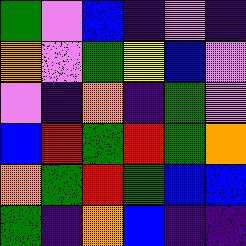[["green", "violet", "blue", "indigo", "violet", "indigo"], ["orange", "violet", "green", "yellow", "blue", "violet"], ["violet", "indigo", "orange", "indigo", "green", "violet"], ["blue", "red", "green", "red", "green", "orange"], ["orange", "green", "red", "green", "blue", "blue"], ["green", "indigo", "orange", "blue", "indigo", "indigo"]]